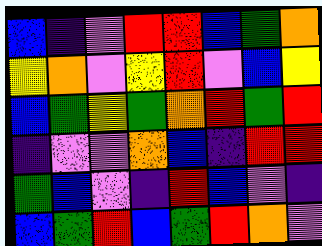[["blue", "indigo", "violet", "red", "red", "blue", "green", "orange"], ["yellow", "orange", "violet", "yellow", "red", "violet", "blue", "yellow"], ["blue", "green", "yellow", "green", "orange", "red", "green", "red"], ["indigo", "violet", "violet", "orange", "blue", "indigo", "red", "red"], ["green", "blue", "violet", "indigo", "red", "blue", "violet", "indigo"], ["blue", "green", "red", "blue", "green", "red", "orange", "violet"]]